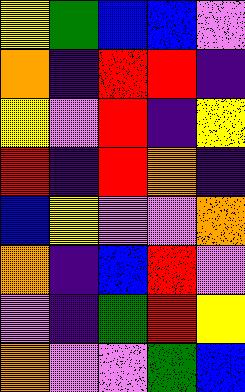[["yellow", "green", "blue", "blue", "violet"], ["orange", "indigo", "red", "red", "indigo"], ["yellow", "violet", "red", "indigo", "yellow"], ["red", "indigo", "red", "orange", "indigo"], ["blue", "yellow", "violet", "violet", "orange"], ["orange", "indigo", "blue", "red", "violet"], ["violet", "indigo", "green", "red", "yellow"], ["orange", "violet", "violet", "green", "blue"]]